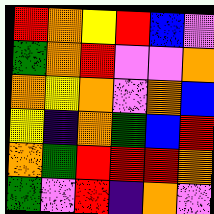[["red", "orange", "yellow", "red", "blue", "violet"], ["green", "orange", "red", "violet", "violet", "orange"], ["orange", "yellow", "orange", "violet", "orange", "blue"], ["yellow", "indigo", "orange", "green", "blue", "red"], ["orange", "green", "red", "red", "red", "orange"], ["green", "violet", "red", "indigo", "orange", "violet"]]